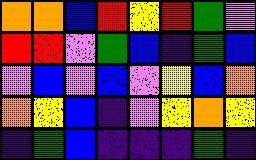[["orange", "orange", "blue", "red", "yellow", "red", "green", "violet"], ["red", "red", "violet", "green", "blue", "indigo", "green", "blue"], ["violet", "blue", "violet", "blue", "violet", "yellow", "blue", "orange"], ["orange", "yellow", "blue", "indigo", "violet", "yellow", "orange", "yellow"], ["indigo", "green", "blue", "indigo", "indigo", "indigo", "green", "indigo"]]